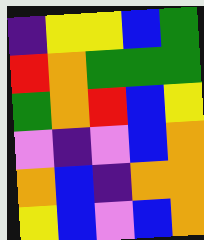[["indigo", "yellow", "yellow", "blue", "green"], ["red", "orange", "green", "green", "green"], ["green", "orange", "red", "blue", "yellow"], ["violet", "indigo", "violet", "blue", "orange"], ["orange", "blue", "indigo", "orange", "orange"], ["yellow", "blue", "violet", "blue", "orange"]]